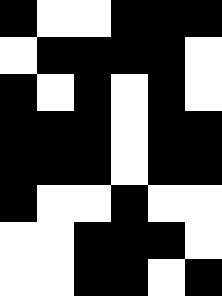[["black", "white", "white", "black", "black", "black"], ["white", "black", "black", "black", "black", "white"], ["black", "white", "black", "white", "black", "white"], ["black", "black", "black", "white", "black", "black"], ["black", "black", "black", "white", "black", "black"], ["black", "white", "white", "black", "white", "white"], ["white", "white", "black", "black", "black", "white"], ["white", "white", "black", "black", "white", "black"]]